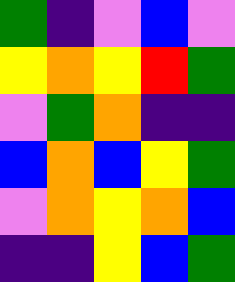[["green", "indigo", "violet", "blue", "violet"], ["yellow", "orange", "yellow", "red", "green"], ["violet", "green", "orange", "indigo", "indigo"], ["blue", "orange", "blue", "yellow", "green"], ["violet", "orange", "yellow", "orange", "blue"], ["indigo", "indigo", "yellow", "blue", "green"]]